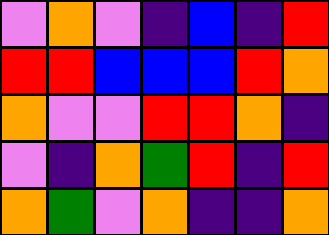[["violet", "orange", "violet", "indigo", "blue", "indigo", "red"], ["red", "red", "blue", "blue", "blue", "red", "orange"], ["orange", "violet", "violet", "red", "red", "orange", "indigo"], ["violet", "indigo", "orange", "green", "red", "indigo", "red"], ["orange", "green", "violet", "orange", "indigo", "indigo", "orange"]]